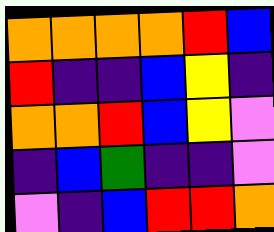[["orange", "orange", "orange", "orange", "red", "blue"], ["red", "indigo", "indigo", "blue", "yellow", "indigo"], ["orange", "orange", "red", "blue", "yellow", "violet"], ["indigo", "blue", "green", "indigo", "indigo", "violet"], ["violet", "indigo", "blue", "red", "red", "orange"]]